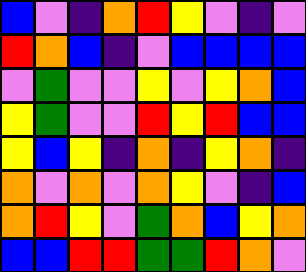[["blue", "violet", "indigo", "orange", "red", "yellow", "violet", "indigo", "violet"], ["red", "orange", "blue", "indigo", "violet", "blue", "blue", "blue", "blue"], ["violet", "green", "violet", "violet", "yellow", "violet", "yellow", "orange", "blue"], ["yellow", "green", "violet", "violet", "red", "yellow", "red", "blue", "blue"], ["yellow", "blue", "yellow", "indigo", "orange", "indigo", "yellow", "orange", "indigo"], ["orange", "violet", "orange", "violet", "orange", "yellow", "violet", "indigo", "blue"], ["orange", "red", "yellow", "violet", "green", "orange", "blue", "yellow", "orange"], ["blue", "blue", "red", "red", "green", "green", "red", "orange", "violet"]]